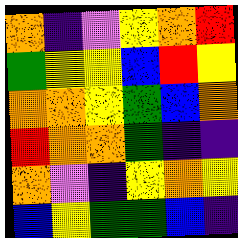[["orange", "indigo", "violet", "yellow", "orange", "red"], ["green", "yellow", "yellow", "blue", "red", "yellow"], ["orange", "orange", "yellow", "green", "blue", "orange"], ["red", "orange", "orange", "green", "indigo", "indigo"], ["orange", "violet", "indigo", "yellow", "orange", "yellow"], ["blue", "yellow", "green", "green", "blue", "indigo"]]